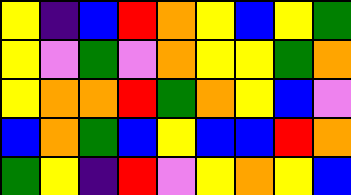[["yellow", "indigo", "blue", "red", "orange", "yellow", "blue", "yellow", "green"], ["yellow", "violet", "green", "violet", "orange", "yellow", "yellow", "green", "orange"], ["yellow", "orange", "orange", "red", "green", "orange", "yellow", "blue", "violet"], ["blue", "orange", "green", "blue", "yellow", "blue", "blue", "red", "orange"], ["green", "yellow", "indigo", "red", "violet", "yellow", "orange", "yellow", "blue"]]